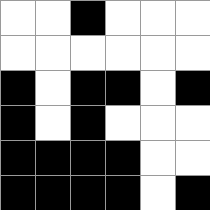[["white", "white", "black", "white", "white", "white"], ["white", "white", "white", "white", "white", "white"], ["black", "white", "black", "black", "white", "black"], ["black", "white", "black", "white", "white", "white"], ["black", "black", "black", "black", "white", "white"], ["black", "black", "black", "black", "white", "black"]]